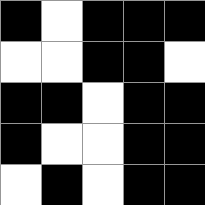[["black", "white", "black", "black", "black"], ["white", "white", "black", "black", "white"], ["black", "black", "white", "black", "black"], ["black", "white", "white", "black", "black"], ["white", "black", "white", "black", "black"]]